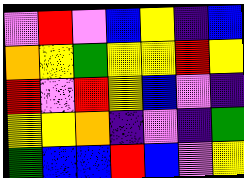[["violet", "red", "violet", "blue", "yellow", "indigo", "blue"], ["orange", "yellow", "green", "yellow", "yellow", "red", "yellow"], ["red", "violet", "red", "yellow", "blue", "violet", "indigo"], ["yellow", "yellow", "orange", "indigo", "violet", "indigo", "green"], ["green", "blue", "blue", "red", "blue", "violet", "yellow"]]